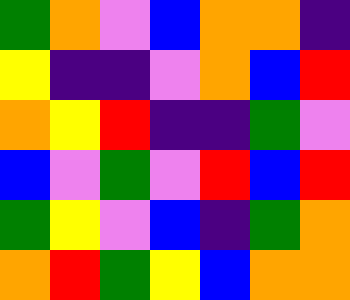[["green", "orange", "violet", "blue", "orange", "orange", "indigo"], ["yellow", "indigo", "indigo", "violet", "orange", "blue", "red"], ["orange", "yellow", "red", "indigo", "indigo", "green", "violet"], ["blue", "violet", "green", "violet", "red", "blue", "red"], ["green", "yellow", "violet", "blue", "indigo", "green", "orange"], ["orange", "red", "green", "yellow", "blue", "orange", "orange"]]